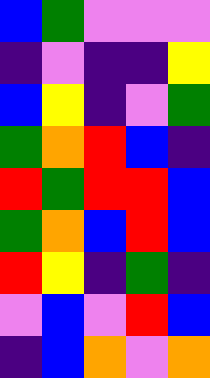[["blue", "green", "violet", "violet", "violet"], ["indigo", "violet", "indigo", "indigo", "yellow"], ["blue", "yellow", "indigo", "violet", "green"], ["green", "orange", "red", "blue", "indigo"], ["red", "green", "red", "red", "blue"], ["green", "orange", "blue", "red", "blue"], ["red", "yellow", "indigo", "green", "indigo"], ["violet", "blue", "violet", "red", "blue"], ["indigo", "blue", "orange", "violet", "orange"]]